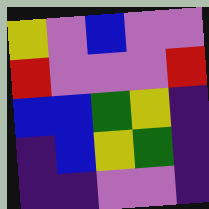[["yellow", "violet", "blue", "violet", "violet"], ["red", "violet", "violet", "violet", "red"], ["blue", "blue", "green", "yellow", "indigo"], ["indigo", "blue", "yellow", "green", "indigo"], ["indigo", "indigo", "violet", "violet", "indigo"]]